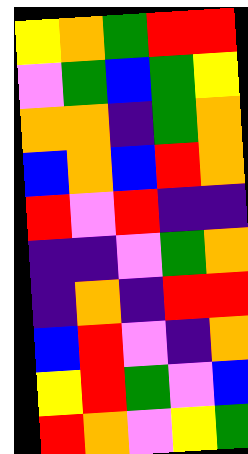[["yellow", "orange", "green", "red", "red"], ["violet", "green", "blue", "green", "yellow"], ["orange", "orange", "indigo", "green", "orange"], ["blue", "orange", "blue", "red", "orange"], ["red", "violet", "red", "indigo", "indigo"], ["indigo", "indigo", "violet", "green", "orange"], ["indigo", "orange", "indigo", "red", "red"], ["blue", "red", "violet", "indigo", "orange"], ["yellow", "red", "green", "violet", "blue"], ["red", "orange", "violet", "yellow", "green"]]